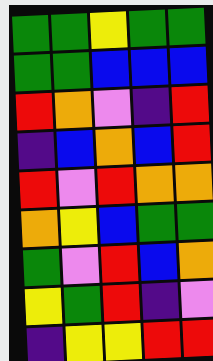[["green", "green", "yellow", "green", "green"], ["green", "green", "blue", "blue", "blue"], ["red", "orange", "violet", "indigo", "red"], ["indigo", "blue", "orange", "blue", "red"], ["red", "violet", "red", "orange", "orange"], ["orange", "yellow", "blue", "green", "green"], ["green", "violet", "red", "blue", "orange"], ["yellow", "green", "red", "indigo", "violet"], ["indigo", "yellow", "yellow", "red", "red"]]